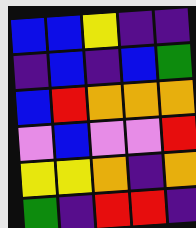[["blue", "blue", "yellow", "indigo", "indigo"], ["indigo", "blue", "indigo", "blue", "green"], ["blue", "red", "orange", "orange", "orange"], ["violet", "blue", "violet", "violet", "red"], ["yellow", "yellow", "orange", "indigo", "orange"], ["green", "indigo", "red", "red", "indigo"]]